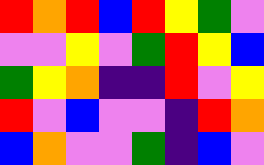[["red", "orange", "red", "blue", "red", "yellow", "green", "violet"], ["violet", "violet", "yellow", "violet", "green", "red", "yellow", "blue"], ["green", "yellow", "orange", "indigo", "indigo", "red", "violet", "yellow"], ["red", "violet", "blue", "violet", "violet", "indigo", "red", "orange"], ["blue", "orange", "violet", "violet", "green", "indigo", "blue", "violet"]]